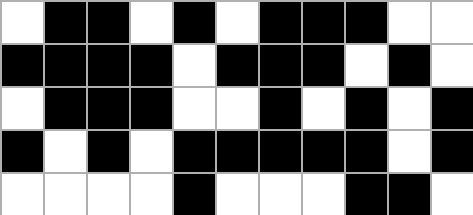[["white", "black", "black", "white", "black", "white", "black", "black", "black", "white", "white"], ["black", "black", "black", "black", "white", "black", "black", "black", "white", "black", "white"], ["white", "black", "black", "black", "white", "white", "black", "white", "black", "white", "black"], ["black", "white", "black", "white", "black", "black", "black", "black", "black", "white", "black"], ["white", "white", "white", "white", "black", "white", "white", "white", "black", "black", "white"]]